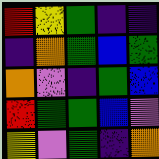[["red", "yellow", "green", "indigo", "indigo"], ["indigo", "orange", "green", "blue", "green"], ["orange", "violet", "indigo", "green", "blue"], ["red", "green", "green", "blue", "violet"], ["yellow", "violet", "green", "indigo", "orange"]]